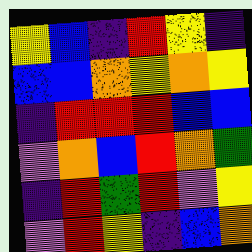[["yellow", "blue", "indigo", "red", "yellow", "indigo"], ["blue", "blue", "orange", "yellow", "orange", "yellow"], ["indigo", "red", "red", "red", "blue", "blue"], ["violet", "orange", "blue", "red", "orange", "green"], ["indigo", "red", "green", "red", "violet", "yellow"], ["violet", "red", "yellow", "indigo", "blue", "orange"]]